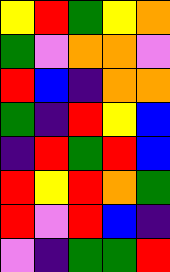[["yellow", "red", "green", "yellow", "orange"], ["green", "violet", "orange", "orange", "violet"], ["red", "blue", "indigo", "orange", "orange"], ["green", "indigo", "red", "yellow", "blue"], ["indigo", "red", "green", "red", "blue"], ["red", "yellow", "red", "orange", "green"], ["red", "violet", "red", "blue", "indigo"], ["violet", "indigo", "green", "green", "red"]]